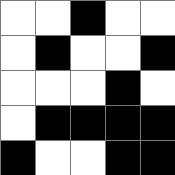[["white", "white", "black", "white", "white"], ["white", "black", "white", "white", "black"], ["white", "white", "white", "black", "white"], ["white", "black", "black", "black", "black"], ["black", "white", "white", "black", "black"]]